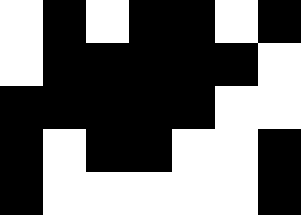[["white", "black", "white", "black", "black", "white", "black"], ["white", "black", "black", "black", "black", "black", "white"], ["black", "black", "black", "black", "black", "white", "white"], ["black", "white", "black", "black", "white", "white", "black"], ["black", "white", "white", "white", "white", "white", "black"]]